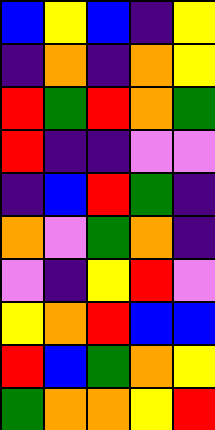[["blue", "yellow", "blue", "indigo", "yellow"], ["indigo", "orange", "indigo", "orange", "yellow"], ["red", "green", "red", "orange", "green"], ["red", "indigo", "indigo", "violet", "violet"], ["indigo", "blue", "red", "green", "indigo"], ["orange", "violet", "green", "orange", "indigo"], ["violet", "indigo", "yellow", "red", "violet"], ["yellow", "orange", "red", "blue", "blue"], ["red", "blue", "green", "orange", "yellow"], ["green", "orange", "orange", "yellow", "red"]]